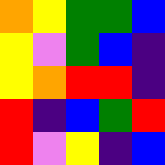[["orange", "yellow", "green", "green", "blue"], ["yellow", "violet", "green", "blue", "indigo"], ["yellow", "orange", "red", "red", "indigo"], ["red", "indigo", "blue", "green", "red"], ["red", "violet", "yellow", "indigo", "blue"]]